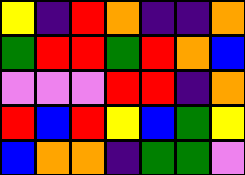[["yellow", "indigo", "red", "orange", "indigo", "indigo", "orange"], ["green", "red", "red", "green", "red", "orange", "blue"], ["violet", "violet", "violet", "red", "red", "indigo", "orange"], ["red", "blue", "red", "yellow", "blue", "green", "yellow"], ["blue", "orange", "orange", "indigo", "green", "green", "violet"]]